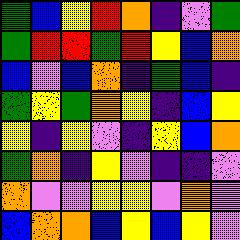[["green", "blue", "yellow", "red", "orange", "indigo", "violet", "green"], ["green", "red", "red", "green", "red", "yellow", "blue", "orange"], ["blue", "violet", "blue", "orange", "indigo", "green", "blue", "indigo"], ["green", "yellow", "green", "orange", "yellow", "indigo", "blue", "yellow"], ["yellow", "indigo", "yellow", "violet", "indigo", "yellow", "blue", "orange"], ["green", "orange", "indigo", "yellow", "violet", "indigo", "indigo", "violet"], ["orange", "violet", "violet", "yellow", "yellow", "violet", "orange", "violet"], ["blue", "orange", "orange", "blue", "yellow", "blue", "yellow", "violet"]]